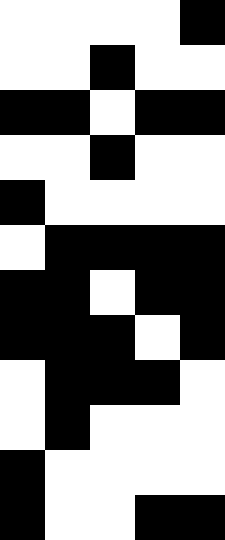[["white", "white", "white", "white", "black"], ["white", "white", "black", "white", "white"], ["black", "black", "white", "black", "black"], ["white", "white", "black", "white", "white"], ["black", "white", "white", "white", "white"], ["white", "black", "black", "black", "black"], ["black", "black", "white", "black", "black"], ["black", "black", "black", "white", "black"], ["white", "black", "black", "black", "white"], ["white", "black", "white", "white", "white"], ["black", "white", "white", "white", "white"], ["black", "white", "white", "black", "black"]]